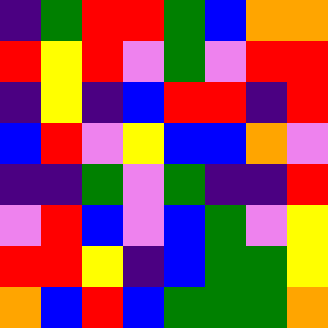[["indigo", "green", "red", "red", "green", "blue", "orange", "orange"], ["red", "yellow", "red", "violet", "green", "violet", "red", "red"], ["indigo", "yellow", "indigo", "blue", "red", "red", "indigo", "red"], ["blue", "red", "violet", "yellow", "blue", "blue", "orange", "violet"], ["indigo", "indigo", "green", "violet", "green", "indigo", "indigo", "red"], ["violet", "red", "blue", "violet", "blue", "green", "violet", "yellow"], ["red", "red", "yellow", "indigo", "blue", "green", "green", "yellow"], ["orange", "blue", "red", "blue", "green", "green", "green", "orange"]]